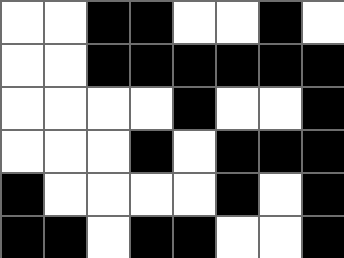[["white", "white", "black", "black", "white", "white", "black", "white"], ["white", "white", "black", "black", "black", "black", "black", "black"], ["white", "white", "white", "white", "black", "white", "white", "black"], ["white", "white", "white", "black", "white", "black", "black", "black"], ["black", "white", "white", "white", "white", "black", "white", "black"], ["black", "black", "white", "black", "black", "white", "white", "black"]]